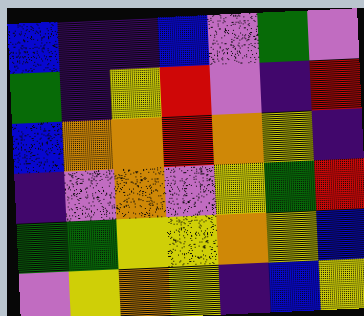[["blue", "indigo", "indigo", "blue", "violet", "green", "violet"], ["green", "indigo", "yellow", "red", "violet", "indigo", "red"], ["blue", "orange", "orange", "red", "orange", "yellow", "indigo"], ["indigo", "violet", "orange", "violet", "yellow", "green", "red"], ["green", "green", "yellow", "yellow", "orange", "yellow", "blue"], ["violet", "yellow", "orange", "yellow", "indigo", "blue", "yellow"]]